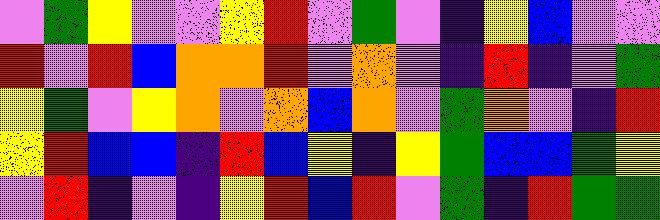[["violet", "green", "yellow", "violet", "violet", "yellow", "red", "violet", "green", "violet", "indigo", "yellow", "blue", "violet", "violet"], ["red", "violet", "red", "blue", "orange", "orange", "red", "violet", "orange", "violet", "indigo", "red", "indigo", "violet", "green"], ["yellow", "green", "violet", "yellow", "orange", "violet", "orange", "blue", "orange", "violet", "green", "orange", "violet", "indigo", "red"], ["yellow", "red", "blue", "blue", "indigo", "red", "blue", "yellow", "indigo", "yellow", "green", "blue", "blue", "green", "yellow"], ["violet", "red", "indigo", "violet", "indigo", "yellow", "red", "blue", "red", "violet", "green", "indigo", "red", "green", "green"]]